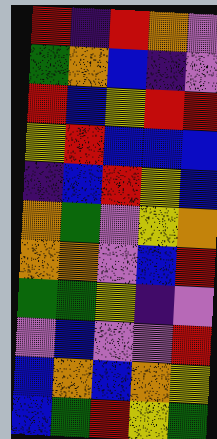[["red", "indigo", "red", "orange", "violet"], ["green", "orange", "blue", "indigo", "violet"], ["red", "blue", "yellow", "red", "red"], ["yellow", "red", "blue", "blue", "blue"], ["indigo", "blue", "red", "yellow", "blue"], ["orange", "green", "violet", "yellow", "orange"], ["orange", "orange", "violet", "blue", "red"], ["green", "green", "yellow", "indigo", "violet"], ["violet", "blue", "violet", "violet", "red"], ["blue", "orange", "blue", "orange", "yellow"], ["blue", "green", "red", "yellow", "green"]]